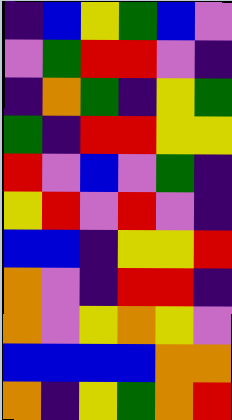[["indigo", "blue", "yellow", "green", "blue", "violet"], ["violet", "green", "red", "red", "violet", "indigo"], ["indigo", "orange", "green", "indigo", "yellow", "green"], ["green", "indigo", "red", "red", "yellow", "yellow"], ["red", "violet", "blue", "violet", "green", "indigo"], ["yellow", "red", "violet", "red", "violet", "indigo"], ["blue", "blue", "indigo", "yellow", "yellow", "red"], ["orange", "violet", "indigo", "red", "red", "indigo"], ["orange", "violet", "yellow", "orange", "yellow", "violet"], ["blue", "blue", "blue", "blue", "orange", "orange"], ["orange", "indigo", "yellow", "green", "orange", "red"]]